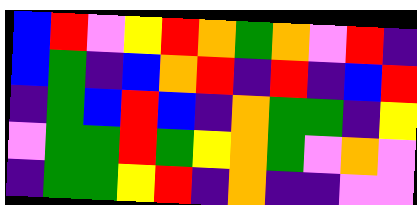[["blue", "red", "violet", "yellow", "red", "orange", "green", "orange", "violet", "red", "indigo"], ["blue", "green", "indigo", "blue", "orange", "red", "indigo", "red", "indigo", "blue", "red"], ["indigo", "green", "blue", "red", "blue", "indigo", "orange", "green", "green", "indigo", "yellow"], ["violet", "green", "green", "red", "green", "yellow", "orange", "green", "violet", "orange", "violet"], ["indigo", "green", "green", "yellow", "red", "indigo", "orange", "indigo", "indigo", "violet", "violet"]]